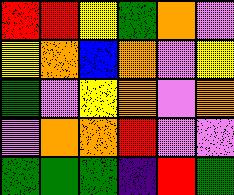[["red", "red", "yellow", "green", "orange", "violet"], ["yellow", "orange", "blue", "orange", "violet", "yellow"], ["green", "violet", "yellow", "orange", "violet", "orange"], ["violet", "orange", "orange", "red", "violet", "violet"], ["green", "green", "green", "indigo", "red", "green"]]